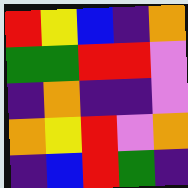[["red", "yellow", "blue", "indigo", "orange"], ["green", "green", "red", "red", "violet"], ["indigo", "orange", "indigo", "indigo", "violet"], ["orange", "yellow", "red", "violet", "orange"], ["indigo", "blue", "red", "green", "indigo"]]